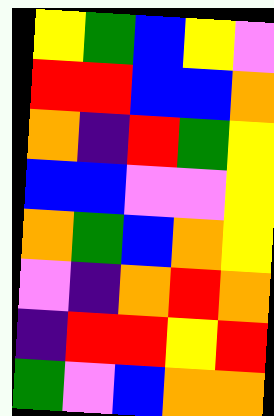[["yellow", "green", "blue", "yellow", "violet"], ["red", "red", "blue", "blue", "orange"], ["orange", "indigo", "red", "green", "yellow"], ["blue", "blue", "violet", "violet", "yellow"], ["orange", "green", "blue", "orange", "yellow"], ["violet", "indigo", "orange", "red", "orange"], ["indigo", "red", "red", "yellow", "red"], ["green", "violet", "blue", "orange", "orange"]]